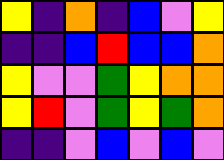[["yellow", "indigo", "orange", "indigo", "blue", "violet", "yellow"], ["indigo", "indigo", "blue", "red", "blue", "blue", "orange"], ["yellow", "violet", "violet", "green", "yellow", "orange", "orange"], ["yellow", "red", "violet", "green", "yellow", "green", "orange"], ["indigo", "indigo", "violet", "blue", "violet", "blue", "violet"]]